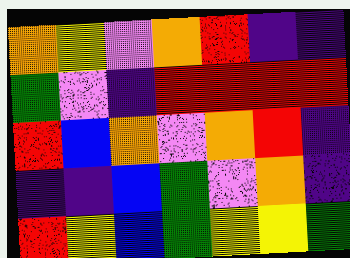[["orange", "yellow", "violet", "orange", "red", "indigo", "indigo"], ["green", "violet", "indigo", "red", "red", "red", "red"], ["red", "blue", "orange", "violet", "orange", "red", "indigo"], ["indigo", "indigo", "blue", "green", "violet", "orange", "indigo"], ["red", "yellow", "blue", "green", "yellow", "yellow", "green"]]